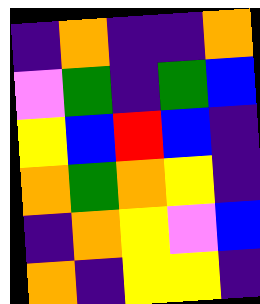[["indigo", "orange", "indigo", "indigo", "orange"], ["violet", "green", "indigo", "green", "blue"], ["yellow", "blue", "red", "blue", "indigo"], ["orange", "green", "orange", "yellow", "indigo"], ["indigo", "orange", "yellow", "violet", "blue"], ["orange", "indigo", "yellow", "yellow", "indigo"]]